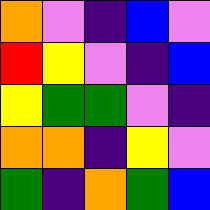[["orange", "violet", "indigo", "blue", "violet"], ["red", "yellow", "violet", "indigo", "blue"], ["yellow", "green", "green", "violet", "indigo"], ["orange", "orange", "indigo", "yellow", "violet"], ["green", "indigo", "orange", "green", "blue"]]